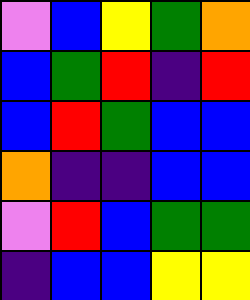[["violet", "blue", "yellow", "green", "orange"], ["blue", "green", "red", "indigo", "red"], ["blue", "red", "green", "blue", "blue"], ["orange", "indigo", "indigo", "blue", "blue"], ["violet", "red", "blue", "green", "green"], ["indigo", "blue", "blue", "yellow", "yellow"]]